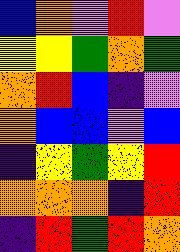[["blue", "orange", "violet", "red", "violet"], ["yellow", "yellow", "green", "orange", "green"], ["orange", "red", "blue", "indigo", "violet"], ["orange", "blue", "blue", "violet", "blue"], ["indigo", "yellow", "green", "yellow", "red"], ["orange", "orange", "orange", "indigo", "red"], ["indigo", "red", "green", "red", "orange"]]